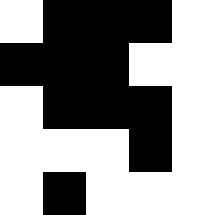[["white", "black", "black", "black", "white"], ["black", "black", "black", "white", "white"], ["white", "black", "black", "black", "white"], ["white", "white", "white", "black", "white"], ["white", "black", "white", "white", "white"]]